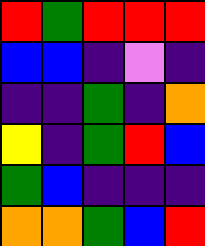[["red", "green", "red", "red", "red"], ["blue", "blue", "indigo", "violet", "indigo"], ["indigo", "indigo", "green", "indigo", "orange"], ["yellow", "indigo", "green", "red", "blue"], ["green", "blue", "indigo", "indigo", "indigo"], ["orange", "orange", "green", "blue", "red"]]